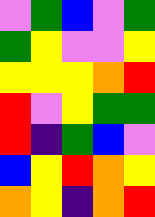[["violet", "green", "blue", "violet", "green"], ["green", "yellow", "violet", "violet", "yellow"], ["yellow", "yellow", "yellow", "orange", "red"], ["red", "violet", "yellow", "green", "green"], ["red", "indigo", "green", "blue", "violet"], ["blue", "yellow", "red", "orange", "yellow"], ["orange", "yellow", "indigo", "orange", "red"]]